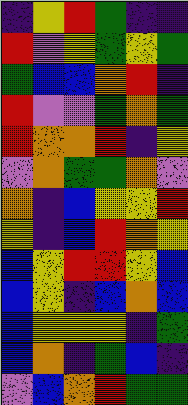[["indigo", "yellow", "red", "green", "indigo", "indigo"], ["red", "violet", "yellow", "green", "yellow", "green"], ["green", "blue", "blue", "orange", "red", "indigo"], ["red", "violet", "violet", "green", "orange", "green"], ["red", "orange", "orange", "red", "indigo", "yellow"], ["violet", "orange", "green", "green", "orange", "violet"], ["orange", "indigo", "blue", "yellow", "yellow", "red"], ["yellow", "indigo", "blue", "red", "orange", "yellow"], ["blue", "yellow", "red", "red", "yellow", "blue"], ["blue", "yellow", "indigo", "blue", "orange", "blue"], ["blue", "yellow", "yellow", "yellow", "indigo", "green"], ["blue", "orange", "indigo", "green", "blue", "indigo"], ["violet", "blue", "orange", "red", "green", "green"]]